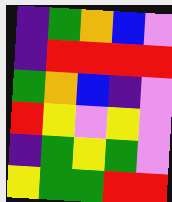[["indigo", "green", "orange", "blue", "violet"], ["indigo", "red", "red", "red", "red"], ["green", "orange", "blue", "indigo", "violet"], ["red", "yellow", "violet", "yellow", "violet"], ["indigo", "green", "yellow", "green", "violet"], ["yellow", "green", "green", "red", "red"]]